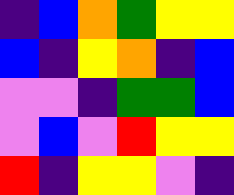[["indigo", "blue", "orange", "green", "yellow", "yellow"], ["blue", "indigo", "yellow", "orange", "indigo", "blue"], ["violet", "violet", "indigo", "green", "green", "blue"], ["violet", "blue", "violet", "red", "yellow", "yellow"], ["red", "indigo", "yellow", "yellow", "violet", "indigo"]]